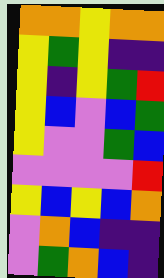[["orange", "orange", "yellow", "orange", "orange"], ["yellow", "green", "yellow", "indigo", "indigo"], ["yellow", "indigo", "yellow", "green", "red"], ["yellow", "blue", "violet", "blue", "green"], ["yellow", "violet", "violet", "green", "blue"], ["violet", "violet", "violet", "violet", "red"], ["yellow", "blue", "yellow", "blue", "orange"], ["violet", "orange", "blue", "indigo", "indigo"], ["violet", "green", "orange", "blue", "indigo"]]